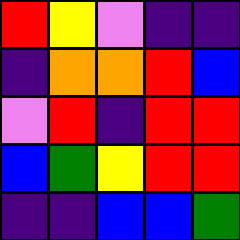[["red", "yellow", "violet", "indigo", "indigo"], ["indigo", "orange", "orange", "red", "blue"], ["violet", "red", "indigo", "red", "red"], ["blue", "green", "yellow", "red", "red"], ["indigo", "indigo", "blue", "blue", "green"]]